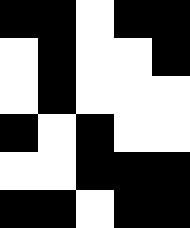[["black", "black", "white", "black", "black"], ["white", "black", "white", "white", "black"], ["white", "black", "white", "white", "white"], ["black", "white", "black", "white", "white"], ["white", "white", "black", "black", "black"], ["black", "black", "white", "black", "black"]]